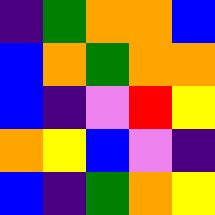[["indigo", "green", "orange", "orange", "blue"], ["blue", "orange", "green", "orange", "orange"], ["blue", "indigo", "violet", "red", "yellow"], ["orange", "yellow", "blue", "violet", "indigo"], ["blue", "indigo", "green", "orange", "yellow"]]